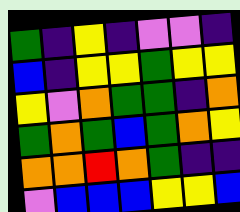[["green", "indigo", "yellow", "indigo", "violet", "violet", "indigo"], ["blue", "indigo", "yellow", "yellow", "green", "yellow", "yellow"], ["yellow", "violet", "orange", "green", "green", "indigo", "orange"], ["green", "orange", "green", "blue", "green", "orange", "yellow"], ["orange", "orange", "red", "orange", "green", "indigo", "indigo"], ["violet", "blue", "blue", "blue", "yellow", "yellow", "blue"]]